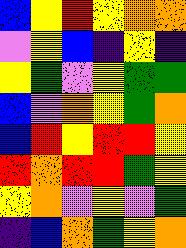[["blue", "yellow", "red", "yellow", "orange", "orange"], ["violet", "yellow", "blue", "indigo", "yellow", "indigo"], ["yellow", "green", "violet", "yellow", "green", "green"], ["blue", "violet", "orange", "yellow", "green", "orange"], ["blue", "red", "yellow", "red", "red", "yellow"], ["red", "orange", "red", "red", "green", "yellow"], ["yellow", "orange", "violet", "yellow", "violet", "green"], ["indigo", "blue", "orange", "green", "yellow", "orange"]]